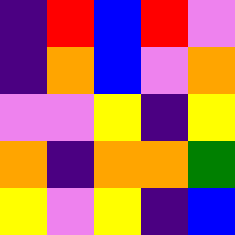[["indigo", "red", "blue", "red", "violet"], ["indigo", "orange", "blue", "violet", "orange"], ["violet", "violet", "yellow", "indigo", "yellow"], ["orange", "indigo", "orange", "orange", "green"], ["yellow", "violet", "yellow", "indigo", "blue"]]